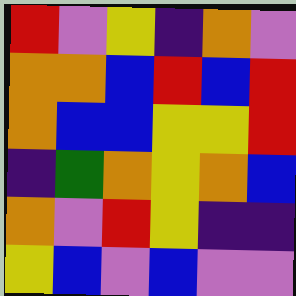[["red", "violet", "yellow", "indigo", "orange", "violet"], ["orange", "orange", "blue", "red", "blue", "red"], ["orange", "blue", "blue", "yellow", "yellow", "red"], ["indigo", "green", "orange", "yellow", "orange", "blue"], ["orange", "violet", "red", "yellow", "indigo", "indigo"], ["yellow", "blue", "violet", "blue", "violet", "violet"]]